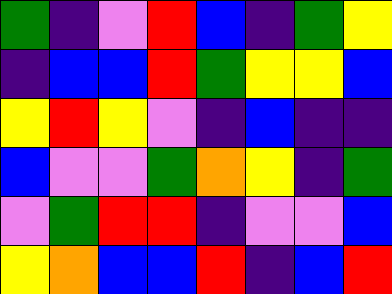[["green", "indigo", "violet", "red", "blue", "indigo", "green", "yellow"], ["indigo", "blue", "blue", "red", "green", "yellow", "yellow", "blue"], ["yellow", "red", "yellow", "violet", "indigo", "blue", "indigo", "indigo"], ["blue", "violet", "violet", "green", "orange", "yellow", "indigo", "green"], ["violet", "green", "red", "red", "indigo", "violet", "violet", "blue"], ["yellow", "orange", "blue", "blue", "red", "indigo", "blue", "red"]]